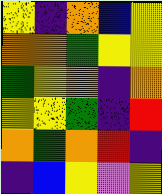[["yellow", "indigo", "orange", "blue", "yellow"], ["orange", "orange", "green", "yellow", "yellow"], ["green", "yellow", "orange", "indigo", "orange"], ["yellow", "yellow", "green", "indigo", "red"], ["orange", "green", "orange", "red", "indigo"], ["indigo", "blue", "yellow", "violet", "yellow"]]